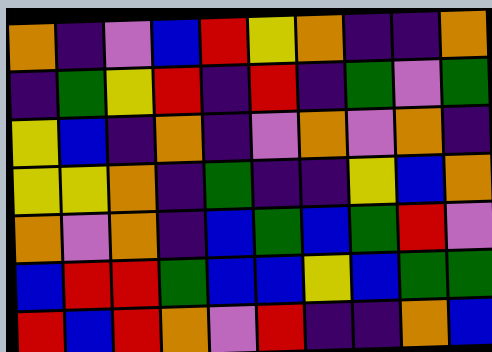[["orange", "indigo", "violet", "blue", "red", "yellow", "orange", "indigo", "indigo", "orange"], ["indigo", "green", "yellow", "red", "indigo", "red", "indigo", "green", "violet", "green"], ["yellow", "blue", "indigo", "orange", "indigo", "violet", "orange", "violet", "orange", "indigo"], ["yellow", "yellow", "orange", "indigo", "green", "indigo", "indigo", "yellow", "blue", "orange"], ["orange", "violet", "orange", "indigo", "blue", "green", "blue", "green", "red", "violet"], ["blue", "red", "red", "green", "blue", "blue", "yellow", "blue", "green", "green"], ["red", "blue", "red", "orange", "violet", "red", "indigo", "indigo", "orange", "blue"]]